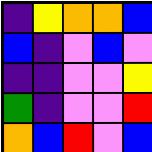[["indigo", "yellow", "orange", "orange", "blue"], ["blue", "indigo", "violet", "blue", "violet"], ["indigo", "indigo", "violet", "violet", "yellow"], ["green", "indigo", "violet", "violet", "red"], ["orange", "blue", "red", "violet", "blue"]]